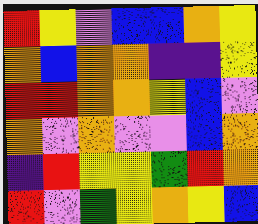[["red", "yellow", "violet", "blue", "blue", "orange", "yellow"], ["orange", "blue", "orange", "orange", "indigo", "indigo", "yellow"], ["red", "red", "orange", "orange", "yellow", "blue", "violet"], ["orange", "violet", "orange", "violet", "violet", "blue", "orange"], ["indigo", "red", "yellow", "yellow", "green", "red", "orange"], ["red", "violet", "green", "yellow", "orange", "yellow", "blue"]]